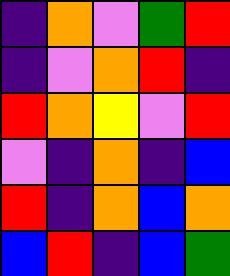[["indigo", "orange", "violet", "green", "red"], ["indigo", "violet", "orange", "red", "indigo"], ["red", "orange", "yellow", "violet", "red"], ["violet", "indigo", "orange", "indigo", "blue"], ["red", "indigo", "orange", "blue", "orange"], ["blue", "red", "indigo", "blue", "green"]]